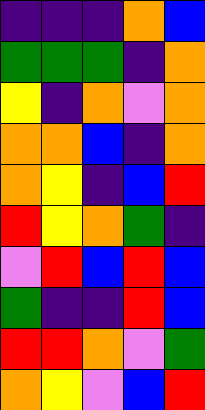[["indigo", "indigo", "indigo", "orange", "blue"], ["green", "green", "green", "indigo", "orange"], ["yellow", "indigo", "orange", "violet", "orange"], ["orange", "orange", "blue", "indigo", "orange"], ["orange", "yellow", "indigo", "blue", "red"], ["red", "yellow", "orange", "green", "indigo"], ["violet", "red", "blue", "red", "blue"], ["green", "indigo", "indigo", "red", "blue"], ["red", "red", "orange", "violet", "green"], ["orange", "yellow", "violet", "blue", "red"]]